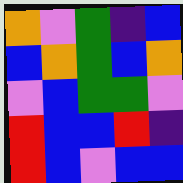[["orange", "violet", "green", "indigo", "blue"], ["blue", "orange", "green", "blue", "orange"], ["violet", "blue", "green", "green", "violet"], ["red", "blue", "blue", "red", "indigo"], ["red", "blue", "violet", "blue", "blue"]]